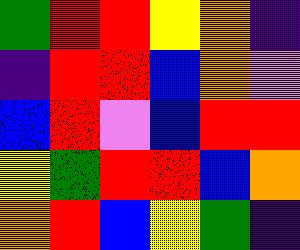[["green", "red", "red", "yellow", "orange", "indigo"], ["indigo", "red", "red", "blue", "orange", "violet"], ["blue", "red", "violet", "blue", "red", "red"], ["yellow", "green", "red", "red", "blue", "orange"], ["orange", "red", "blue", "yellow", "green", "indigo"]]